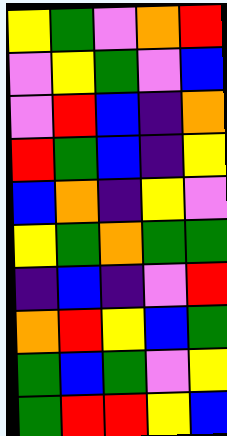[["yellow", "green", "violet", "orange", "red"], ["violet", "yellow", "green", "violet", "blue"], ["violet", "red", "blue", "indigo", "orange"], ["red", "green", "blue", "indigo", "yellow"], ["blue", "orange", "indigo", "yellow", "violet"], ["yellow", "green", "orange", "green", "green"], ["indigo", "blue", "indigo", "violet", "red"], ["orange", "red", "yellow", "blue", "green"], ["green", "blue", "green", "violet", "yellow"], ["green", "red", "red", "yellow", "blue"]]